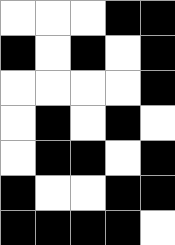[["white", "white", "white", "black", "black"], ["black", "white", "black", "white", "black"], ["white", "white", "white", "white", "black"], ["white", "black", "white", "black", "white"], ["white", "black", "black", "white", "black"], ["black", "white", "white", "black", "black"], ["black", "black", "black", "black", "white"]]